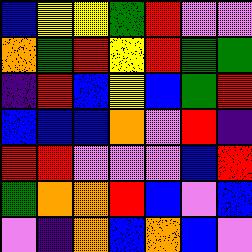[["blue", "yellow", "yellow", "green", "red", "violet", "violet"], ["orange", "green", "red", "yellow", "red", "green", "green"], ["indigo", "red", "blue", "yellow", "blue", "green", "red"], ["blue", "blue", "blue", "orange", "violet", "red", "indigo"], ["red", "red", "violet", "violet", "violet", "blue", "red"], ["green", "orange", "orange", "red", "blue", "violet", "blue"], ["violet", "indigo", "orange", "blue", "orange", "blue", "violet"]]